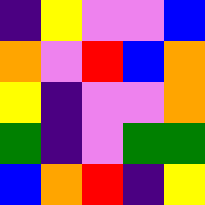[["indigo", "yellow", "violet", "violet", "blue"], ["orange", "violet", "red", "blue", "orange"], ["yellow", "indigo", "violet", "violet", "orange"], ["green", "indigo", "violet", "green", "green"], ["blue", "orange", "red", "indigo", "yellow"]]